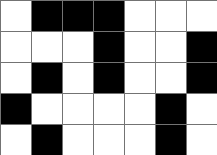[["white", "black", "black", "black", "white", "white", "white"], ["white", "white", "white", "black", "white", "white", "black"], ["white", "black", "white", "black", "white", "white", "black"], ["black", "white", "white", "white", "white", "black", "white"], ["white", "black", "white", "white", "white", "black", "white"]]